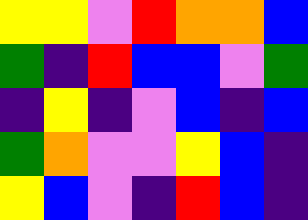[["yellow", "yellow", "violet", "red", "orange", "orange", "blue"], ["green", "indigo", "red", "blue", "blue", "violet", "green"], ["indigo", "yellow", "indigo", "violet", "blue", "indigo", "blue"], ["green", "orange", "violet", "violet", "yellow", "blue", "indigo"], ["yellow", "blue", "violet", "indigo", "red", "blue", "indigo"]]